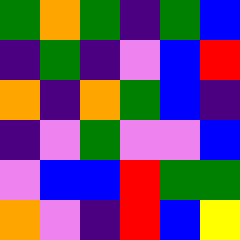[["green", "orange", "green", "indigo", "green", "blue"], ["indigo", "green", "indigo", "violet", "blue", "red"], ["orange", "indigo", "orange", "green", "blue", "indigo"], ["indigo", "violet", "green", "violet", "violet", "blue"], ["violet", "blue", "blue", "red", "green", "green"], ["orange", "violet", "indigo", "red", "blue", "yellow"]]